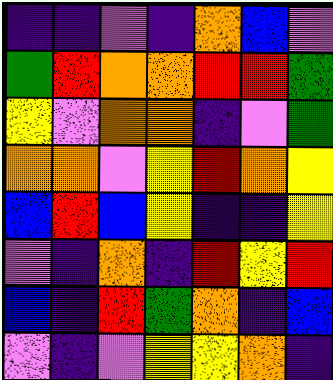[["indigo", "indigo", "violet", "indigo", "orange", "blue", "violet"], ["green", "red", "orange", "orange", "red", "red", "green"], ["yellow", "violet", "orange", "orange", "indigo", "violet", "green"], ["orange", "orange", "violet", "yellow", "red", "orange", "yellow"], ["blue", "red", "blue", "yellow", "indigo", "indigo", "yellow"], ["violet", "indigo", "orange", "indigo", "red", "yellow", "red"], ["blue", "indigo", "red", "green", "orange", "indigo", "blue"], ["violet", "indigo", "violet", "yellow", "yellow", "orange", "indigo"]]